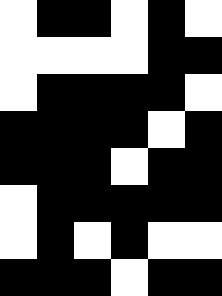[["white", "black", "black", "white", "black", "white"], ["white", "white", "white", "white", "black", "black"], ["white", "black", "black", "black", "black", "white"], ["black", "black", "black", "black", "white", "black"], ["black", "black", "black", "white", "black", "black"], ["white", "black", "black", "black", "black", "black"], ["white", "black", "white", "black", "white", "white"], ["black", "black", "black", "white", "black", "black"]]